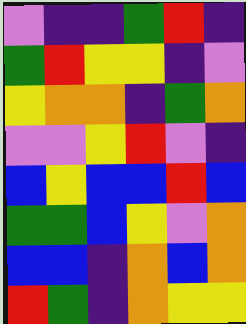[["violet", "indigo", "indigo", "green", "red", "indigo"], ["green", "red", "yellow", "yellow", "indigo", "violet"], ["yellow", "orange", "orange", "indigo", "green", "orange"], ["violet", "violet", "yellow", "red", "violet", "indigo"], ["blue", "yellow", "blue", "blue", "red", "blue"], ["green", "green", "blue", "yellow", "violet", "orange"], ["blue", "blue", "indigo", "orange", "blue", "orange"], ["red", "green", "indigo", "orange", "yellow", "yellow"]]